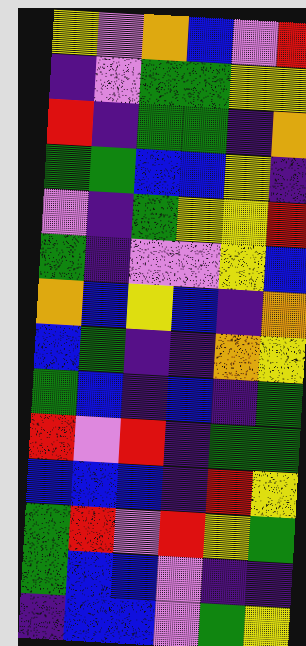[["yellow", "violet", "orange", "blue", "violet", "red"], ["indigo", "violet", "green", "green", "yellow", "yellow"], ["red", "indigo", "green", "green", "indigo", "orange"], ["green", "green", "blue", "blue", "yellow", "indigo"], ["violet", "indigo", "green", "yellow", "yellow", "red"], ["green", "indigo", "violet", "violet", "yellow", "blue"], ["orange", "blue", "yellow", "blue", "indigo", "orange"], ["blue", "green", "indigo", "indigo", "orange", "yellow"], ["green", "blue", "indigo", "blue", "indigo", "green"], ["red", "violet", "red", "indigo", "green", "green"], ["blue", "blue", "blue", "indigo", "red", "yellow"], ["green", "red", "violet", "red", "yellow", "green"], ["green", "blue", "blue", "violet", "indigo", "indigo"], ["indigo", "blue", "blue", "violet", "green", "yellow"]]